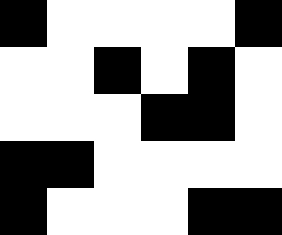[["black", "white", "white", "white", "white", "black"], ["white", "white", "black", "white", "black", "white"], ["white", "white", "white", "black", "black", "white"], ["black", "black", "white", "white", "white", "white"], ["black", "white", "white", "white", "black", "black"]]